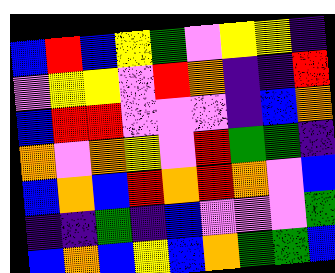[["blue", "red", "blue", "yellow", "green", "violet", "yellow", "yellow", "indigo"], ["violet", "yellow", "yellow", "violet", "red", "orange", "indigo", "indigo", "red"], ["blue", "red", "red", "violet", "violet", "violet", "indigo", "blue", "orange"], ["orange", "violet", "orange", "yellow", "violet", "red", "green", "green", "indigo"], ["blue", "orange", "blue", "red", "orange", "red", "orange", "violet", "blue"], ["indigo", "indigo", "green", "indigo", "blue", "violet", "violet", "violet", "green"], ["blue", "orange", "blue", "yellow", "blue", "orange", "green", "green", "blue"]]